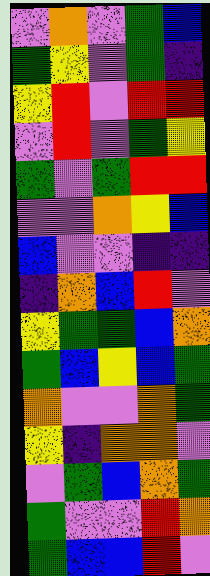[["violet", "orange", "violet", "green", "blue"], ["green", "yellow", "violet", "green", "indigo"], ["yellow", "red", "violet", "red", "red"], ["violet", "red", "violet", "green", "yellow"], ["green", "violet", "green", "red", "red"], ["violet", "violet", "orange", "yellow", "blue"], ["blue", "violet", "violet", "indigo", "indigo"], ["indigo", "orange", "blue", "red", "violet"], ["yellow", "green", "green", "blue", "orange"], ["green", "blue", "yellow", "blue", "green"], ["orange", "violet", "violet", "orange", "green"], ["yellow", "indigo", "orange", "orange", "violet"], ["violet", "green", "blue", "orange", "green"], ["green", "violet", "violet", "red", "orange"], ["green", "blue", "blue", "red", "violet"]]